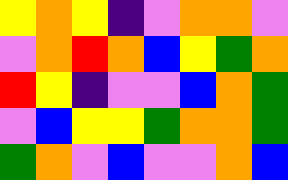[["yellow", "orange", "yellow", "indigo", "violet", "orange", "orange", "violet"], ["violet", "orange", "red", "orange", "blue", "yellow", "green", "orange"], ["red", "yellow", "indigo", "violet", "violet", "blue", "orange", "green"], ["violet", "blue", "yellow", "yellow", "green", "orange", "orange", "green"], ["green", "orange", "violet", "blue", "violet", "violet", "orange", "blue"]]